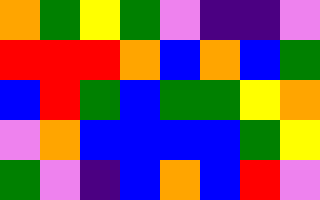[["orange", "green", "yellow", "green", "violet", "indigo", "indigo", "violet"], ["red", "red", "red", "orange", "blue", "orange", "blue", "green"], ["blue", "red", "green", "blue", "green", "green", "yellow", "orange"], ["violet", "orange", "blue", "blue", "blue", "blue", "green", "yellow"], ["green", "violet", "indigo", "blue", "orange", "blue", "red", "violet"]]